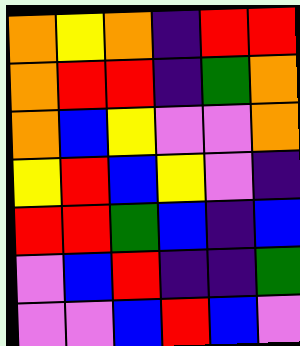[["orange", "yellow", "orange", "indigo", "red", "red"], ["orange", "red", "red", "indigo", "green", "orange"], ["orange", "blue", "yellow", "violet", "violet", "orange"], ["yellow", "red", "blue", "yellow", "violet", "indigo"], ["red", "red", "green", "blue", "indigo", "blue"], ["violet", "blue", "red", "indigo", "indigo", "green"], ["violet", "violet", "blue", "red", "blue", "violet"]]